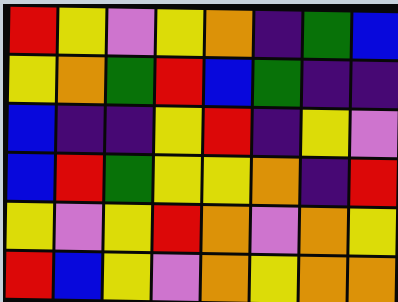[["red", "yellow", "violet", "yellow", "orange", "indigo", "green", "blue"], ["yellow", "orange", "green", "red", "blue", "green", "indigo", "indigo"], ["blue", "indigo", "indigo", "yellow", "red", "indigo", "yellow", "violet"], ["blue", "red", "green", "yellow", "yellow", "orange", "indigo", "red"], ["yellow", "violet", "yellow", "red", "orange", "violet", "orange", "yellow"], ["red", "blue", "yellow", "violet", "orange", "yellow", "orange", "orange"]]